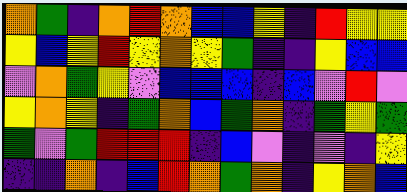[["orange", "green", "indigo", "orange", "red", "orange", "blue", "blue", "yellow", "indigo", "red", "yellow", "yellow"], ["yellow", "blue", "yellow", "red", "yellow", "orange", "yellow", "green", "indigo", "indigo", "yellow", "blue", "blue"], ["violet", "orange", "green", "yellow", "violet", "blue", "blue", "blue", "indigo", "blue", "violet", "red", "violet"], ["yellow", "orange", "yellow", "indigo", "green", "orange", "blue", "green", "orange", "indigo", "green", "yellow", "green"], ["green", "violet", "green", "red", "red", "red", "indigo", "blue", "violet", "indigo", "violet", "indigo", "yellow"], ["indigo", "indigo", "orange", "indigo", "blue", "red", "orange", "green", "orange", "indigo", "yellow", "orange", "blue"]]